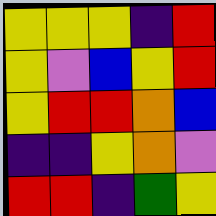[["yellow", "yellow", "yellow", "indigo", "red"], ["yellow", "violet", "blue", "yellow", "red"], ["yellow", "red", "red", "orange", "blue"], ["indigo", "indigo", "yellow", "orange", "violet"], ["red", "red", "indigo", "green", "yellow"]]